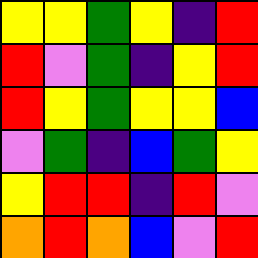[["yellow", "yellow", "green", "yellow", "indigo", "red"], ["red", "violet", "green", "indigo", "yellow", "red"], ["red", "yellow", "green", "yellow", "yellow", "blue"], ["violet", "green", "indigo", "blue", "green", "yellow"], ["yellow", "red", "red", "indigo", "red", "violet"], ["orange", "red", "orange", "blue", "violet", "red"]]